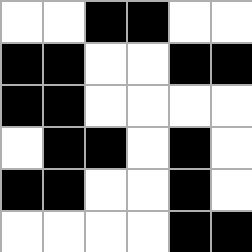[["white", "white", "black", "black", "white", "white"], ["black", "black", "white", "white", "black", "black"], ["black", "black", "white", "white", "white", "white"], ["white", "black", "black", "white", "black", "white"], ["black", "black", "white", "white", "black", "white"], ["white", "white", "white", "white", "black", "black"]]